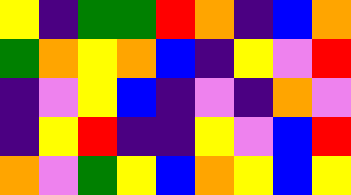[["yellow", "indigo", "green", "green", "red", "orange", "indigo", "blue", "orange"], ["green", "orange", "yellow", "orange", "blue", "indigo", "yellow", "violet", "red"], ["indigo", "violet", "yellow", "blue", "indigo", "violet", "indigo", "orange", "violet"], ["indigo", "yellow", "red", "indigo", "indigo", "yellow", "violet", "blue", "red"], ["orange", "violet", "green", "yellow", "blue", "orange", "yellow", "blue", "yellow"]]